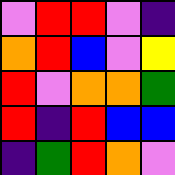[["violet", "red", "red", "violet", "indigo"], ["orange", "red", "blue", "violet", "yellow"], ["red", "violet", "orange", "orange", "green"], ["red", "indigo", "red", "blue", "blue"], ["indigo", "green", "red", "orange", "violet"]]